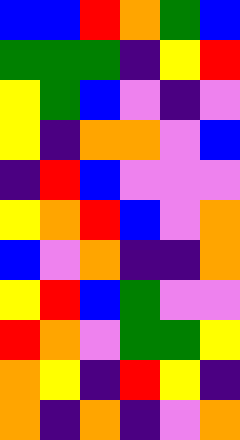[["blue", "blue", "red", "orange", "green", "blue"], ["green", "green", "green", "indigo", "yellow", "red"], ["yellow", "green", "blue", "violet", "indigo", "violet"], ["yellow", "indigo", "orange", "orange", "violet", "blue"], ["indigo", "red", "blue", "violet", "violet", "violet"], ["yellow", "orange", "red", "blue", "violet", "orange"], ["blue", "violet", "orange", "indigo", "indigo", "orange"], ["yellow", "red", "blue", "green", "violet", "violet"], ["red", "orange", "violet", "green", "green", "yellow"], ["orange", "yellow", "indigo", "red", "yellow", "indigo"], ["orange", "indigo", "orange", "indigo", "violet", "orange"]]